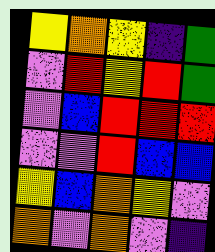[["yellow", "orange", "yellow", "indigo", "green"], ["violet", "red", "yellow", "red", "green"], ["violet", "blue", "red", "red", "red"], ["violet", "violet", "red", "blue", "blue"], ["yellow", "blue", "orange", "yellow", "violet"], ["orange", "violet", "orange", "violet", "indigo"]]